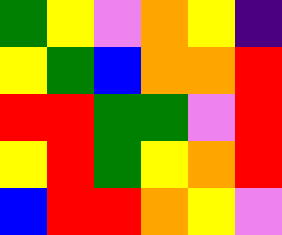[["green", "yellow", "violet", "orange", "yellow", "indigo"], ["yellow", "green", "blue", "orange", "orange", "red"], ["red", "red", "green", "green", "violet", "red"], ["yellow", "red", "green", "yellow", "orange", "red"], ["blue", "red", "red", "orange", "yellow", "violet"]]